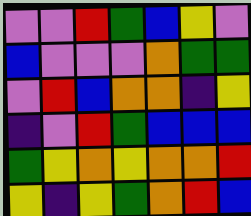[["violet", "violet", "red", "green", "blue", "yellow", "violet"], ["blue", "violet", "violet", "violet", "orange", "green", "green"], ["violet", "red", "blue", "orange", "orange", "indigo", "yellow"], ["indigo", "violet", "red", "green", "blue", "blue", "blue"], ["green", "yellow", "orange", "yellow", "orange", "orange", "red"], ["yellow", "indigo", "yellow", "green", "orange", "red", "blue"]]